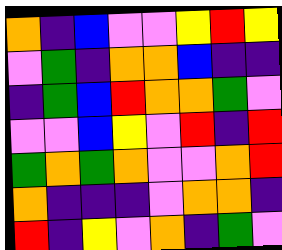[["orange", "indigo", "blue", "violet", "violet", "yellow", "red", "yellow"], ["violet", "green", "indigo", "orange", "orange", "blue", "indigo", "indigo"], ["indigo", "green", "blue", "red", "orange", "orange", "green", "violet"], ["violet", "violet", "blue", "yellow", "violet", "red", "indigo", "red"], ["green", "orange", "green", "orange", "violet", "violet", "orange", "red"], ["orange", "indigo", "indigo", "indigo", "violet", "orange", "orange", "indigo"], ["red", "indigo", "yellow", "violet", "orange", "indigo", "green", "violet"]]